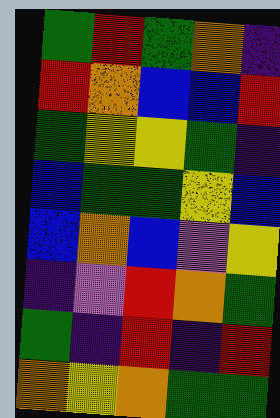[["green", "red", "green", "orange", "indigo"], ["red", "orange", "blue", "blue", "red"], ["green", "yellow", "yellow", "green", "indigo"], ["blue", "green", "green", "yellow", "blue"], ["blue", "orange", "blue", "violet", "yellow"], ["indigo", "violet", "red", "orange", "green"], ["green", "indigo", "red", "indigo", "red"], ["orange", "yellow", "orange", "green", "green"]]